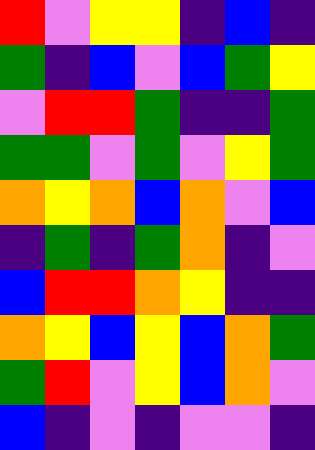[["red", "violet", "yellow", "yellow", "indigo", "blue", "indigo"], ["green", "indigo", "blue", "violet", "blue", "green", "yellow"], ["violet", "red", "red", "green", "indigo", "indigo", "green"], ["green", "green", "violet", "green", "violet", "yellow", "green"], ["orange", "yellow", "orange", "blue", "orange", "violet", "blue"], ["indigo", "green", "indigo", "green", "orange", "indigo", "violet"], ["blue", "red", "red", "orange", "yellow", "indigo", "indigo"], ["orange", "yellow", "blue", "yellow", "blue", "orange", "green"], ["green", "red", "violet", "yellow", "blue", "orange", "violet"], ["blue", "indigo", "violet", "indigo", "violet", "violet", "indigo"]]